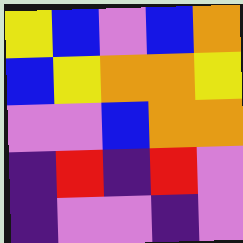[["yellow", "blue", "violet", "blue", "orange"], ["blue", "yellow", "orange", "orange", "yellow"], ["violet", "violet", "blue", "orange", "orange"], ["indigo", "red", "indigo", "red", "violet"], ["indigo", "violet", "violet", "indigo", "violet"]]